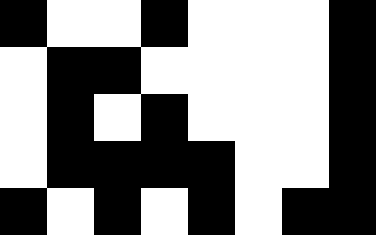[["black", "white", "white", "black", "white", "white", "white", "black"], ["white", "black", "black", "white", "white", "white", "white", "black"], ["white", "black", "white", "black", "white", "white", "white", "black"], ["white", "black", "black", "black", "black", "white", "white", "black"], ["black", "white", "black", "white", "black", "white", "black", "black"]]